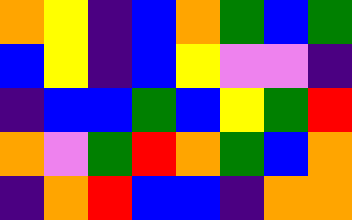[["orange", "yellow", "indigo", "blue", "orange", "green", "blue", "green"], ["blue", "yellow", "indigo", "blue", "yellow", "violet", "violet", "indigo"], ["indigo", "blue", "blue", "green", "blue", "yellow", "green", "red"], ["orange", "violet", "green", "red", "orange", "green", "blue", "orange"], ["indigo", "orange", "red", "blue", "blue", "indigo", "orange", "orange"]]